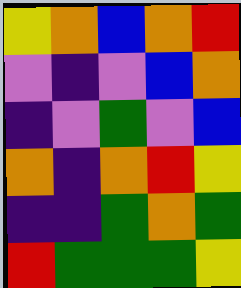[["yellow", "orange", "blue", "orange", "red"], ["violet", "indigo", "violet", "blue", "orange"], ["indigo", "violet", "green", "violet", "blue"], ["orange", "indigo", "orange", "red", "yellow"], ["indigo", "indigo", "green", "orange", "green"], ["red", "green", "green", "green", "yellow"]]